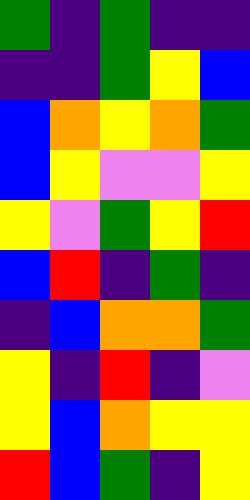[["green", "indigo", "green", "indigo", "indigo"], ["indigo", "indigo", "green", "yellow", "blue"], ["blue", "orange", "yellow", "orange", "green"], ["blue", "yellow", "violet", "violet", "yellow"], ["yellow", "violet", "green", "yellow", "red"], ["blue", "red", "indigo", "green", "indigo"], ["indigo", "blue", "orange", "orange", "green"], ["yellow", "indigo", "red", "indigo", "violet"], ["yellow", "blue", "orange", "yellow", "yellow"], ["red", "blue", "green", "indigo", "yellow"]]